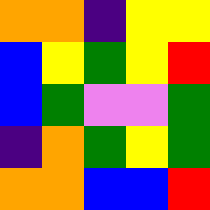[["orange", "orange", "indigo", "yellow", "yellow"], ["blue", "yellow", "green", "yellow", "red"], ["blue", "green", "violet", "violet", "green"], ["indigo", "orange", "green", "yellow", "green"], ["orange", "orange", "blue", "blue", "red"]]